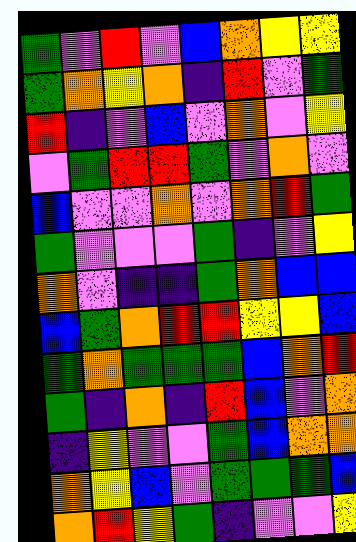[["green", "violet", "red", "violet", "blue", "orange", "yellow", "yellow"], ["green", "orange", "yellow", "orange", "indigo", "red", "violet", "green"], ["red", "indigo", "violet", "blue", "violet", "orange", "violet", "yellow"], ["violet", "green", "red", "red", "green", "violet", "orange", "violet"], ["blue", "violet", "violet", "orange", "violet", "orange", "red", "green"], ["green", "violet", "violet", "violet", "green", "indigo", "violet", "yellow"], ["orange", "violet", "indigo", "indigo", "green", "orange", "blue", "blue"], ["blue", "green", "orange", "red", "red", "yellow", "yellow", "blue"], ["green", "orange", "green", "green", "green", "blue", "orange", "red"], ["green", "indigo", "orange", "indigo", "red", "blue", "violet", "orange"], ["indigo", "yellow", "violet", "violet", "green", "blue", "orange", "orange"], ["orange", "yellow", "blue", "violet", "green", "green", "green", "blue"], ["orange", "red", "yellow", "green", "indigo", "violet", "violet", "yellow"]]